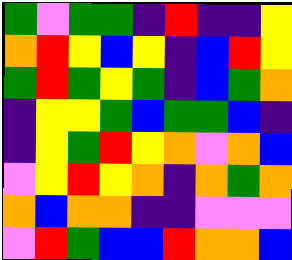[["green", "violet", "green", "green", "indigo", "red", "indigo", "indigo", "yellow"], ["orange", "red", "yellow", "blue", "yellow", "indigo", "blue", "red", "yellow"], ["green", "red", "green", "yellow", "green", "indigo", "blue", "green", "orange"], ["indigo", "yellow", "yellow", "green", "blue", "green", "green", "blue", "indigo"], ["indigo", "yellow", "green", "red", "yellow", "orange", "violet", "orange", "blue"], ["violet", "yellow", "red", "yellow", "orange", "indigo", "orange", "green", "orange"], ["orange", "blue", "orange", "orange", "indigo", "indigo", "violet", "violet", "violet"], ["violet", "red", "green", "blue", "blue", "red", "orange", "orange", "blue"]]